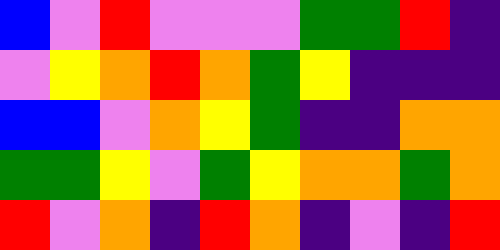[["blue", "violet", "red", "violet", "violet", "violet", "green", "green", "red", "indigo"], ["violet", "yellow", "orange", "red", "orange", "green", "yellow", "indigo", "indigo", "indigo"], ["blue", "blue", "violet", "orange", "yellow", "green", "indigo", "indigo", "orange", "orange"], ["green", "green", "yellow", "violet", "green", "yellow", "orange", "orange", "green", "orange"], ["red", "violet", "orange", "indigo", "red", "orange", "indigo", "violet", "indigo", "red"]]